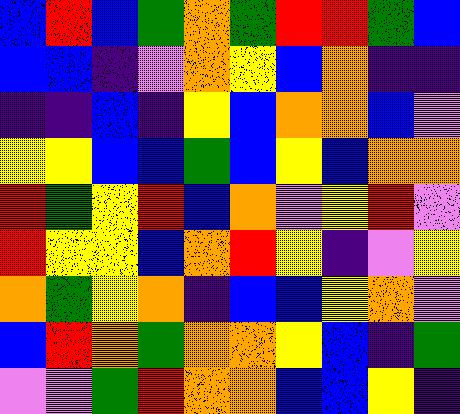[["blue", "red", "blue", "green", "orange", "green", "red", "red", "green", "blue"], ["blue", "blue", "indigo", "violet", "orange", "yellow", "blue", "orange", "indigo", "indigo"], ["indigo", "indigo", "blue", "indigo", "yellow", "blue", "orange", "orange", "blue", "violet"], ["yellow", "yellow", "blue", "blue", "green", "blue", "yellow", "blue", "orange", "orange"], ["red", "green", "yellow", "red", "blue", "orange", "violet", "yellow", "red", "violet"], ["red", "yellow", "yellow", "blue", "orange", "red", "yellow", "indigo", "violet", "yellow"], ["orange", "green", "yellow", "orange", "indigo", "blue", "blue", "yellow", "orange", "violet"], ["blue", "red", "orange", "green", "orange", "orange", "yellow", "blue", "indigo", "green"], ["violet", "violet", "green", "red", "orange", "orange", "blue", "blue", "yellow", "indigo"]]